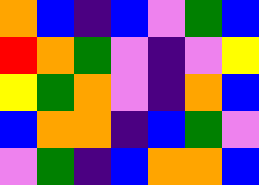[["orange", "blue", "indigo", "blue", "violet", "green", "blue"], ["red", "orange", "green", "violet", "indigo", "violet", "yellow"], ["yellow", "green", "orange", "violet", "indigo", "orange", "blue"], ["blue", "orange", "orange", "indigo", "blue", "green", "violet"], ["violet", "green", "indigo", "blue", "orange", "orange", "blue"]]